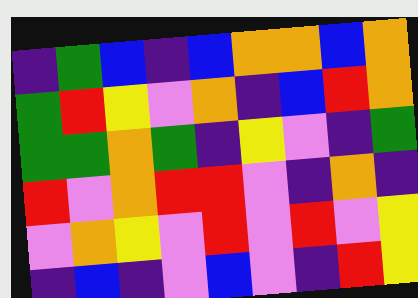[["indigo", "green", "blue", "indigo", "blue", "orange", "orange", "blue", "orange"], ["green", "red", "yellow", "violet", "orange", "indigo", "blue", "red", "orange"], ["green", "green", "orange", "green", "indigo", "yellow", "violet", "indigo", "green"], ["red", "violet", "orange", "red", "red", "violet", "indigo", "orange", "indigo"], ["violet", "orange", "yellow", "violet", "red", "violet", "red", "violet", "yellow"], ["indigo", "blue", "indigo", "violet", "blue", "violet", "indigo", "red", "yellow"]]